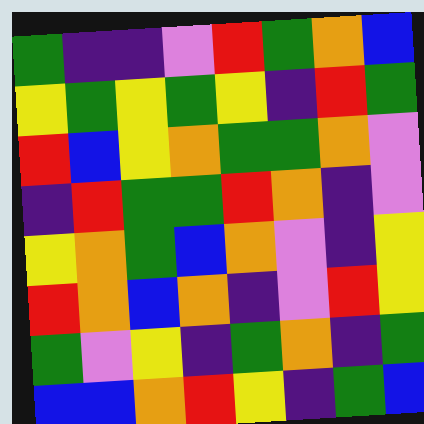[["green", "indigo", "indigo", "violet", "red", "green", "orange", "blue"], ["yellow", "green", "yellow", "green", "yellow", "indigo", "red", "green"], ["red", "blue", "yellow", "orange", "green", "green", "orange", "violet"], ["indigo", "red", "green", "green", "red", "orange", "indigo", "violet"], ["yellow", "orange", "green", "blue", "orange", "violet", "indigo", "yellow"], ["red", "orange", "blue", "orange", "indigo", "violet", "red", "yellow"], ["green", "violet", "yellow", "indigo", "green", "orange", "indigo", "green"], ["blue", "blue", "orange", "red", "yellow", "indigo", "green", "blue"]]